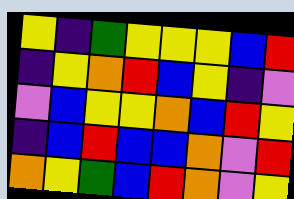[["yellow", "indigo", "green", "yellow", "yellow", "yellow", "blue", "red"], ["indigo", "yellow", "orange", "red", "blue", "yellow", "indigo", "violet"], ["violet", "blue", "yellow", "yellow", "orange", "blue", "red", "yellow"], ["indigo", "blue", "red", "blue", "blue", "orange", "violet", "red"], ["orange", "yellow", "green", "blue", "red", "orange", "violet", "yellow"]]